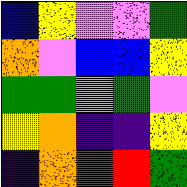[["blue", "yellow", "violet", "violet", "green"], ["orange", "violet", "blue", "blue", "yellow"], ["green", "green", "violet", "green", "violet"], ["yellow", "orange", "indigo", "indigo", "yellow"], ["indigo", "orange", "red", "red", "green"]]